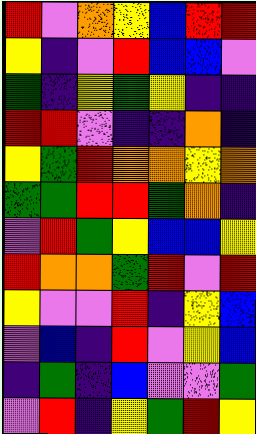[["red", "violet", "orange", "yellow", "blue", "red", "red"], ["yellow", "indigo", "violet", "red", "blue", "blue", "violet"], ["green", "indigo", "yellow", "green", "yellow", "indigo", "indigo"], ["red", "red", "violet", "indigo", "indigo", "orange", "indigo"], ["yellow", "green", "red", "orange", "orange", "yellow", "orange"], ["green", "green", "red", "red", "green", "orange", "indigo"], ["violet", "red", "green", "yellow", "blue", "blue", "yellow"], ["red", "orange", "orange", "green", "red", "violet", "red"], ["yellow", "violet", "violet", "red", "indigo", "yellow", "blue"], ["violet", "blue", "indigo", "red", "violet", "yellow", "blue"], ["indigo", "green", "indigo", "blue", "violet", "violet", "green"], ["violet", "red", "indigo", "yellow", "green", "red", "yellow"]]